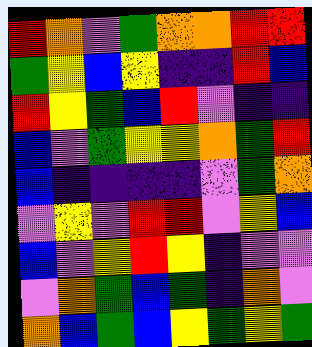[["red", "orange", "violet", "green", "orange", "orange", "red", "red"], ["green", "yellow", "blue", "yellow", "indigo", "indigo", "red", "blue"], ["red", "yellow", "green", "blue", "red", "violet", "indigo", "indigo"], ["blue", "violet", "green", "yellow", "yellow", "orange", "green", "red"], ["blue", "indigo", "indigo", "indigo", "indigo", "violet", "green", "orange"], ["violet", "yellow", "violet", "red", "red", "violet", "yellow", "blue"], ["blue", "violet", "yellow", "red", "yellow", "indigo", "violet", "violet"], ["violet", "orange", "green", "blue", "green", "indigo", "orange", "violet"], ["orange", "blue", "green", "blue", "yellow", "green", "yellow", "green"]]